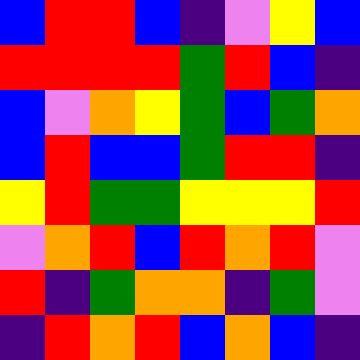[["blue", "red", "red", "blue", "indigo", "violet", "yellow", "blue"], ["red", "red", "red", "red", "green", "red", "blue", "indigo"], ["blue", "violet", "orange", "yellow", "green", "blue", "green", "orange"], ["blue", "red", "blue", "blue", "green", "red", "red", "indigo"], ["yellow", "red", "green", "green", "yellow", "yellow", "yellow", "red"], ["violet", "orange", "red", "blue", "red", "orange", "red", "violet"], ["red", "indigo", "green", "orange", "orange", "indigo", "green", "violet"], ["indigo", "red", "orange", "red", "blue", "orange", "blue", "indigo"]]